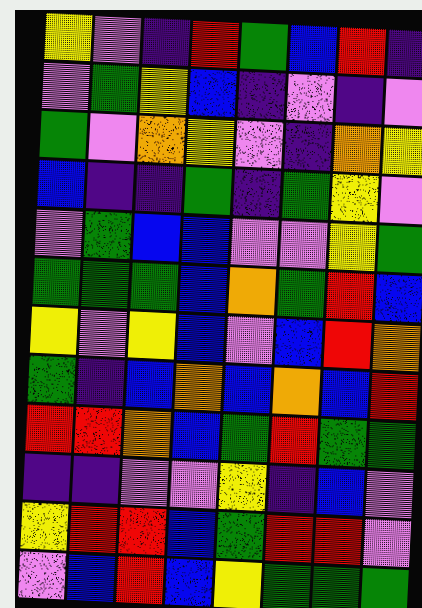[["yellow", "violet", "indigo", "red", "green", "blue", "red", "indigo"], ["violet", "green", "yellow", "blue", "indigo", "violet", "indigo", "violet"], ["green", "violet", "orange", "yellow", "violet", "indigo", "orange", "yellow"], ["blue", "indigo", "indigo", "green", "indigo", "green", "yellow", "violet"], ["violet", "green", "blue", "blue", "violet", "violet", "yellow", "green"], ["green", "green", "green", "blue", "orange", "green", "red", "blue"], ["yellow", "violet", "yellow", "blue", "violet", "blue", "red", "orange"], ["green", "indigo", "blue", "orange", "blue", "orange", "blue", "red"], ["red", "red", "orange", "blue", "green", "red", "green", "green"], ["indigo", "indigo", "violet", "violet", "yellow", "indigo", "blue", "violet"], ["yellow", "red", "red", "blue", "green", "red", "red", "violet"], ["violet", "blue", "red", "blue", "yellow", "green", "green", "green"]]